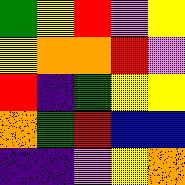[["green", "yellow", "red", "violet", "yellow"], ["yellow", "orange", "orange", "red", "violet"], ["red", "indigo", "green", "yellow", "yellow"], ["orange", "green", "red", "blue", "blue"], ["indigo", "indigo", "violet", "yellow", "orange"]]